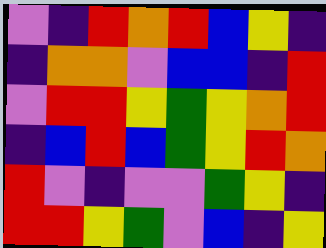[["violet", "indigo", "red", "orange", "red", "blue", "yellow", "indigo"], ["indigo", "orange", "orange", "violet", "blue", "blue", "indigo", "red"], ["violet", "red", "red", "yellow", "green", "yellow", "orange", "red"], ["indigo", "blue", "red", "blue", "green", "yellow", "red", "orange"], ["red", "violet", "indigo", "violet", "violet", "green", "yellow", "indigo"], ["red", "red", "yellow", "green", "violet", "blue", "indigo", "yellow"]]